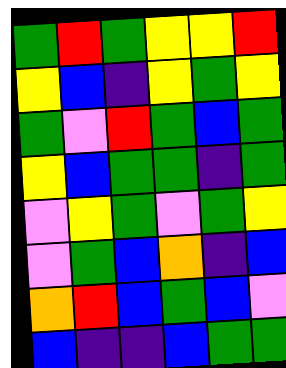[["green", "red", "green", "yellow", "yellow", "red"], ["yellow", "blue", "indigo", "yellow", "green", "yellow"], ["green", "violet", "red", "green", "blue", "green"], ["yellow", "blue", "green", "green", "indigo", "green"], ["violet", "yellow", "green", "violet", "green", "yellow"], ["violet", "green", "blue", "orange", "indigo", "blue"], ["orange", "red", "blue", "green", "blue", "violet"], ["blue", "indigo", "indigo", "blue", "green", "green"]]